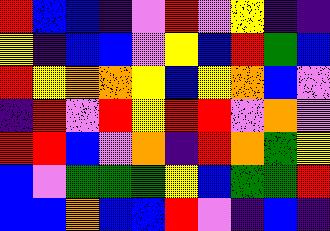[["red", "blue", "blue", "indigo", "violet", "red", "violet", "yellow", "indigo", "indigo"], ["yellow", "indigo", "blue", "blue", "violet", "yellow", "blue", "red", "green", "blue"], ["red", "yellow", "orange", "orange", "yellow", "blue", "yellow", "orange", "blue", "violet"], ["indigo", "red", "violet", "red", "yellow", "red", "red", "violet", "orange", "violet"], ["red", "red", "blue", "violet", "orange", "indigo", "red", "orange", "green", "yellow"], ["blue", "violet", "green", "green", "green", "yellow", "blue", "green", "green", "red"], ["blue", "blue", "orange", "blue", "blue", "red", "violet", "indigo", "blue", "indigo"]]